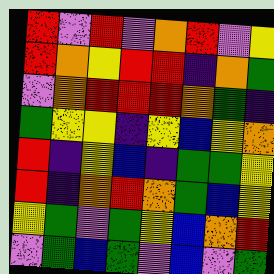[["red", "violet", "red", "violet", "orange", "red", "violet", "yellow"], ["red", "orange", "yellow", "red", "red", "indigo", "orange", "green"], ["violet", "orange", "red", "red", "red", "orange", "green", "indigo"], ["green", "yellow", "yellow", "indigo", "yellow", "blue", "yellow", "orange"], ["red", "indigo", "yellow", "blue", "indigo", "green", "green", "yellow"], ["red", "indigo", "orange", "red", "orange", "green", "blue", "yellow"], ["yellow", "green", "violet", "green", "yellow", "blue", "orange", "red"], ["violet", "green", "blue", "green", "violet", "blue", "violet", "green"]]